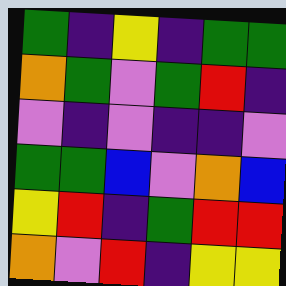[["green", "indigo", "yellow", "indigo", "green", "green"], ["orange", "green", "violet", "green", "red", "indigo"], ["violet", "indigo", "violet", "indigo", "indigo", "violet"], ["green", "green", "blue", "violet", "orange", "blue"], ["yellow", "red", "indigo", "green", "red", "red"], ["orange", "violet", "red", "indigo", "yellow", "yellow"]]